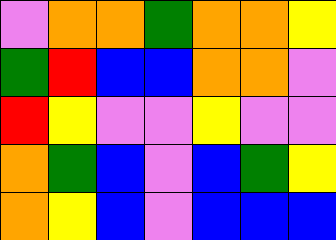[["violet", "orange", "orange", "green", "orange", "orange", "yellow"], ["green", "red", "blue", "blue", "orange", "orange", "violet"], ["red", "yellow", "violet", "violet", "yellow", "violet", "violet"], ["orange", "green", "blue", "violet", "blue", "green", "yellow"], ["orange", "yellow", "blue", "violet", "blue", "blue", "blue"]]